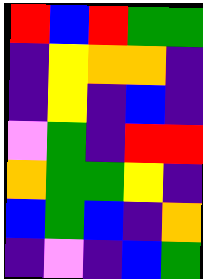[["red", "blue", "red", "green", "green"], ["indigo", "yellow", "orange", "orange", "indigo"], ["indigo", "yellow", "indigo", "blue", "indigo"], ["violet", "green", "indigo", "red", "red"], ["orange", "green", "green", "yellow", "indigo"], ["blue", "green", "blue", "indigo", "orange"], ["indigo", "violet", "indigo", "blue", "green"]]